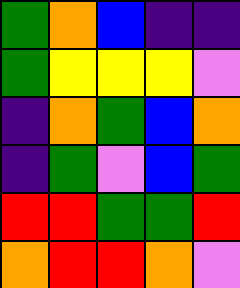[["green", "orange", "blue", "indigo", "indigo"], ["green", "yellow", "yellow", "yellow", "violet"], ["indigo", "orange", "green", "blue", "orange"], ["indigo", "green", "violet", "blue", "green"], ["red", "red", "green", "green", "red"], ["orange", "red", "red", "orange", "violet"]]